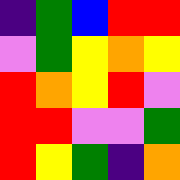[["indigo", "green", "blue", "red", "red"], ["violet", "green", "yellow", "orange", "yellow"], ["red", "orange", "yellow", "red", "violet"], ["red", "red", "violet", "violet", "green"], ["red", "yellow", "green", "indigo", "orange"]]